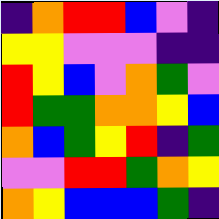[["indigo", "orange", "red", "red", "blue", "violet", "indigo"], ["yellow", "yellow", "violet", "violet", "violet", "indigo", "indigo"], ["red", "yellow", "blue", "violet", "orange", "green", "violet"], ["red", "green", "green", "orange", "orange", "yellow", "blue"], ["orange", "blue", "green", "yellow", "red", "indigo", "green"], ["violet", "violet", "red", "red", "green", "orange", "yellow"], ["orange", "yellow", "blue", "blue", "blue", "green", "indigo"]]